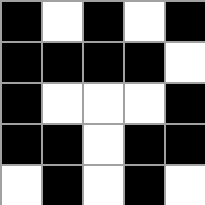[["black", "white", "black", "white", "black"], ["black", "black", "black", "black", "white"], ["black", "white", "white", "white", "black"], ["black", "black", "white", "black", "black"], ["white", "black", "white", "black", "white"]]